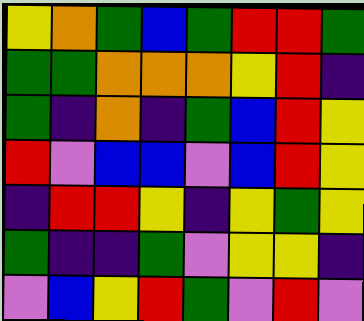[["yellow", "orange", "green", "blue", "green", "red", "red", "green"], ["green", "green", "orange", "orange", "orange", "yellow", "red", "indigo"], ["green", "indigo", "orange", "indigo", "green", "blue", "red", "yellow"], ["red", "violet", "blue", "blue", "violet", "blue", "red", "yellow"], ["indigo", "red", "red", "yellow", "indigo", "yellow", "green", "yellow"], ["green", "indigo", "indigo", "green", "violet", "yellow", "yellow", "indigo"], ["violet", "blue", "yellow", "red", "green", "violet", "red", "violet"]]